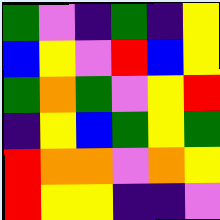[["green", "violet", "indigo", "green", "indigo", "yellow"], ["blue", "yellow", "violet", "red", "blue", "yellow"], ["green", "orange", "green", "violet", "yellow", "red"], ["indigo", "yellow", "blue", "green", "yellow", "green"], ["red", "orange", "orange", "violet", "orange", "yellow"], ["red", "yellow", "yellow", "indigo", "indigo", "violet"]]